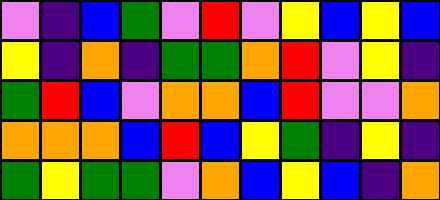[["violet", "indigo", "blue", "green", "violet", "red", "violet", "yellow", "blue", "yellow", "blue"], ["yellow", "indigo", "orange", "indigo", "green", "green", "orange", "red", "violet", "yellow", "indigo"], ["green", "red", "blue", "violet", "orange", "orange", "blue", "red", "violet", "violet", "orange"], ["orange", "orange", "orange", "blue", "red", "blue", "yellow", "green", "indigo", "yellow", "indigo"], ["green", "yellow", "green", "green", "violet", "orange", "blue", "yellow", "blue", "indigo", "orange"]]